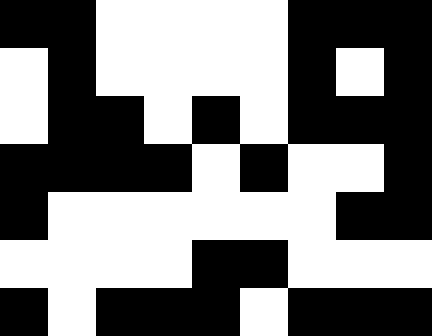[["black", "black", "white", "white", "white", "white", "black", "black", "black"], ["white", "black", "white", "white", "white", "white", "black", "white", "black"], ["white", "black", "black", "white", "black", "white", "black", "black", "black"], ["black", "black", "black", "black", "white", "black", "white", "white", "black"], ["black", "white", "white", "white", "white", "white", "white", "black", "black"], ["white", "white", "white", "white", "black", "black", "white", "white", "white"], ["black", "white", "black", "black", "black", "white", "black", "black", "black"]]